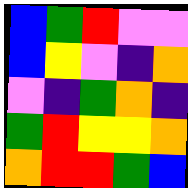[["blue", "green", "red", "violet", "violet"], ["blue", "yellow", "violet", "indigo", "orange"], ["violet", "indigo", "green", "orange", "indigo"], ["green", "red", "yellow", "yellow", "orange"], ["orange", "red", "red", "green", "blue"]]